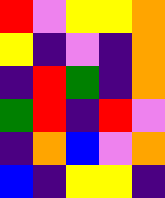[["red", "violet", "yellow", "yellow", "orange"], ["yellow", "indigo", "violet", "indigo", "orange"], ["indigo", "red", "green", "indigo", "orange"], ["green", "red", "indigo", "red", "violet"], ["indigo", "orange", "blue", "violet", "orange"], ["blue", "indigo", "yellow", "yellow", "indigo"]]